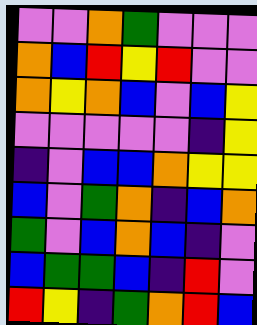[["violet", "violet", "orange", "green", "violet", "violet", "violet"], ["orange", "blue", "red", "yellow", "red", "violet", "violet"], ["orange", "yellow", "orange", "blue", "violet", "blue", "yellow"], ["violet", "violet", "violet", "violet", "violet", "indigo", "yellow"], ["indigo", "violet", "blue", "blue", "orange", "yellow", "yellow"], ["blue", "violet", "green", "orange", "indigo", "blue", "orange"], ["green", "violet", "blue", "orange", "blue", "indigo", "violet"], ["blue", "green", "green", "blue", "indigo", "red", "violet"], ["red", "yellow", "indigo", "green", "orange", "red", "blue"]]